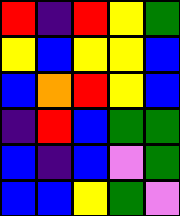[["red", "indigo", "red", "yellow", "green"], ["yellow", "blue", "yellow", "yellow", "blue"], ["blue", "orange", "red", "yellow", "blue"], ["indigo", "red", "blue", "green", "green"], ["blue", "indigo", "blue", "violet", "green"], ["blue", "blue", "yellow", "green", "violet"]]